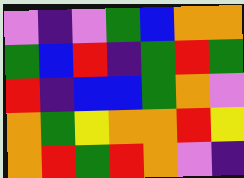[["violet", "indigo", "violet", "green", "blue", "orange", "orange"], ["green", "blue", "red", "indigo", "green", "red", "green"], ["red", "indigo", "blue", "blue", "green", "orange", "violet"], ["orange", "green", "yellow", "orange", "orange", "red", "yellow"], ["orange", "red", "green", "red", "orange", "violet", "indigo"]]